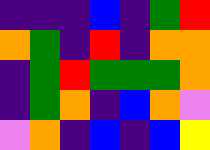[["indigo", "indigo", "indigo", "blue", "indigo", "green", "red"], ["orange", "green", "indigo", "red", "indigo", "orange", "orange"], ["indigo", "green", "red", "green", "green", "green", "orange"], ["indigo", "green", "orange", "indigo", "blue", "orange", "violet"], ["violet", "orange", "indigo", "blue", "indigo", "blue", "yellow"]]